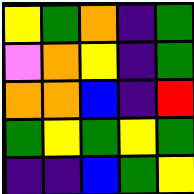[["yellow", "green", "orange", "indigo", "green"], ["violet", "orange", "yellow", "indigo", "green"], ["orange", "orange", "blue", "indigo", "red"], ["green", "yellow", "green", "yellow", "green"], ["indigo", "indigo", "blue", "green", "yellow"]]